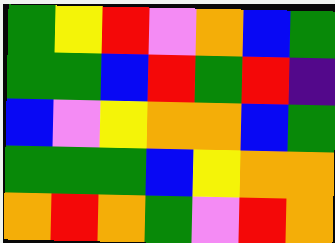[["green", "yellow", "red", "violet", "orange", "blue", "green"], ["green", "green", "blue", "red", "green", "red", "indigo"], ["blue", "violet", "yellow", "orange", "orange", "blue", "green"], ["green", "green", "green", "blue", "yellow", "orange", "orange"], ["orange", "red", "orange", "green", "violet", "red", "orange"]]